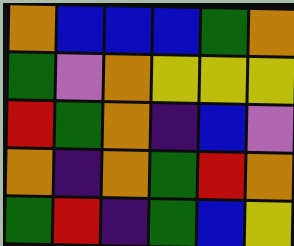[["orange", "blue", "blue", "blue", "green", "orange"], ["green", "violet", "orange", "yellow", "yellow", "yellow"], ["red", "green", "orange", "indigo", "blue", "violet"], ["orange", "indigo", "orange", "green", "red", "orange"], ["green", "red", "indigo", "green", "blue", "yellow"]]